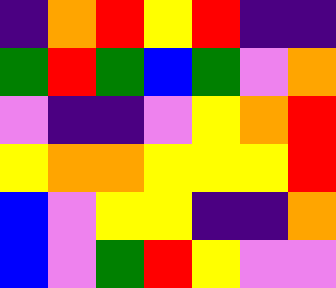[["indigo", "orange", "red", "yellow", "red", "indigo", "indigo"], ["green", "red", "green", "blue", "green", "violet", "orange"], ["violet", "indigo", "indigo", "violet", "yellow", "orange", "red"], ["yellow", "orange", "orange", "yellow", "yellow", "yellow", "red"], ["blue", "violet", "yellow", "yellow", "indigo", "indigo", "orange"], ["blue", "violet", "green", "red", "yellow", "violet", "violet"]]